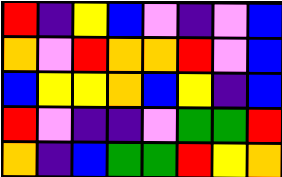[["red", "indigo", "yellow", "blue", "violet", "indigo", "violet", "blue"], ["orange", "violet", "red", "orange", "orange", "red", "violet", "blue"], ["blue", "yellow", "yellow", "orange", "blue", "yellow", "indigo", "blue"], ["red", "violet", "indigo", "indigo", "violet", "green", "green", "red"], ["orange", "indigo", "blue", "green", "green", "red", "yellow", "orange"]]